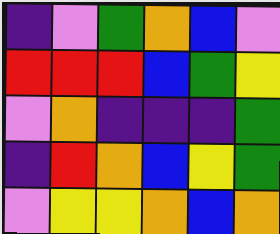[["indigo", "violet", "green", "orange", "blue", "violet"], ["red", "red", "red", "blue", "green", "yellow"], ["violet", "orange", "indigo", "indigo", "indigo", "green"], ["indigo", "red", "orange", "blue", "yellow", "green"], ["violet", "yellow", "yellow", "orange", "blue", "orange"]]